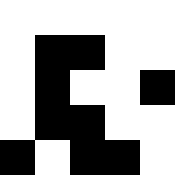[["white", "white", "white", "white", "white"], ["white", "black", "black", "white", "white"], ["white", "black", "white", "white", "black"], ["white", "black", "black", "white", "white"], ["black", "white", "black", "black", "white"]]